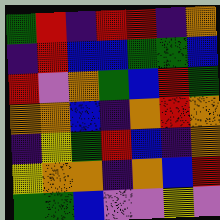[["green", "red", "indigo", "red", "red", "indigo", "orange"], ["indigo", "red", "blue", "blue", "green", "green", "blue"], ["red", "violet", "orange", "green", "blue", "red", "green"], ["orange", "orange", "blue", "indigo", "orange", "red", "orange"], ["indigo", "yellow", "green", "red", "blue", "indigo", "orange"], ["yellow", "orange", "orange", "indigo", "orange", "blue", "red"], ["green", "green", "blue", "violet", "violet", "yellow", "violet"]]